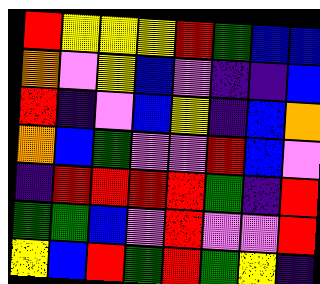[["red", "yellow", "yellow", "yellow", "red", "green", "blue", "blue"], ["orange", "violet", "yellow", "blue", "violet", "indigo", "indigo", "blue"], ["red", "indigo", "violet", "blue", "yellow", "indigo", "blue", "orange"], ["orange", "blue", "green", "violet", "violet", "red", "blue", "violet"], ["indigo", "red", "red", "red", "red", "green", "indigo", "red"], ["green", "green", "blue", "violet", "red", "violet", "violet", "red"], ["yellow", "blue", "red", "green", "red", "green", "yellow", "indigo"]]